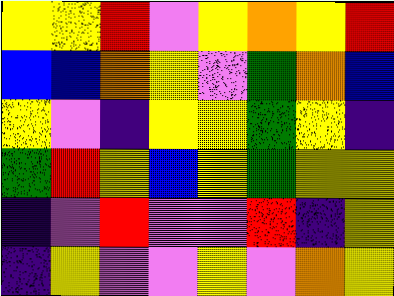[["yellow", "yellow", "red", "violet", "yellow", "orange", "yellow", "red"], ["blue", "blue", "orange", "yellow", "violet", "green", "orange", "blue"], ["yellow", "violet", "indigo", "yellow", "yellow", "green", "yellow", "indigo"], ["green", "red", "yellow", "blue", "yellow", "green", "yellow", "yellow"], ["indigo", "violet", "red", "violet", "violet", "red", "indigo", "yellow"], ["indigo", "yellow", "violet", "violet", "yellow", "violet", "orange", "yellow"]]